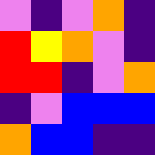[["violet", "indigo", "violet", "orange", "indigo"], ["red", "yellow", "orange", "violet", "indigo"], ["red", "red", "indigo", "violet", "orange"], ["indigo", "violet", "blue", "blue", "blue"], ["orange", "blue", "blue", "indigo", "indigo"]]